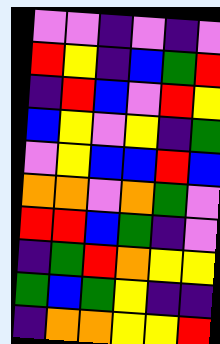[["violet", "violet", "indigo", "violet", "indigo", "violet"], ["red", "yellow", "indigo", "blue", "green", "red"], ["indigo", "red", "blue", "violet", "red", "yellow"], ["blue", "yellow", "violet", "yellow", "indigo", "green"], ["violet", "yellow", "blue", "blue", "red", "blue"], ["orange", "orange", "violet", "orange", "green", "violet"], ["red", "red", "blue", "green", "indigo", "violet"], ["indigo", "green", "red", "orange", "yellow", "yellow"], ["green", "blue", "green", "yellow", "indigo", "indigo"], ["indigo", "orange", "orange", "yellow", "yellow", "red"]]